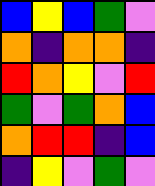[["blue", "yellow", "blue", "green", "violet"], ["orange", "indigo", "orange", "orange", "indigo"], ["red", "orange", "yellow", "violet", "red"], ["green", "violet", "green", "orange", "blue"], ["orange", "red", "red", "indigo", "blue"], ["indigo", "yellow", "violet", "green", "violet"]]